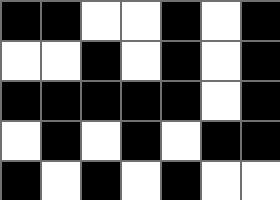[["black", "black", "white", "white", "black", "white", "black"], ["white", "white", "black", "white", "black", "white", "black"], ["black", "black", "black", "black", "black", "white", "black"], ["white", "black", "white", "black", "white", "black", "black"], ["black", "white", "black", "white", "black", "white", "white"]]